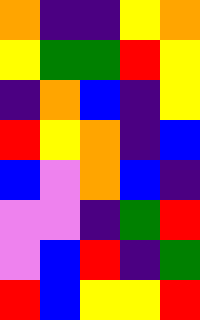[["orange", "indigo", "indigo", "yellow", "orange"], ["yellow", "green", "green", "red", "yellow"], ["indigo", "orange", "blue", "indigo", "yellow"], ["red", "yellow", "orange", "indigo", "blue"], ["blue", "violet", "orange", "blue", "indigo"], ["violet", "violet", "indigo", "green", "red"], ["violet", "blue", "red", "indigo", "green"], ["red", "blue", "yellow", "yellow", "red"]]